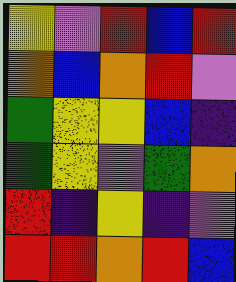[["yellow", "violet", "red", "blue", "red"], ["orange", "blue", "orange", "red", "violet"], ["green", "yellow", "yellow", "blue", "indigo"], ["green", "yellow", "violet", "green", "orange"], ["red", "indigo", "yellow", "indigo", "violet"], ["red", "red", "orange", "red", "blue"]]